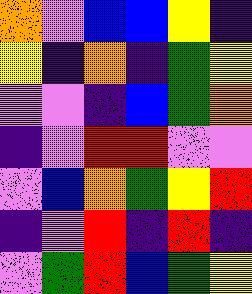[["orange", "violet", "blue", "blue", "yellow", "indigo"], ["yellow", "indigo", "orange", "indigo", "green", "yellow"], ["violet", "violet", "indigo", "blue", "green", "orange"], ["indigo", "violet", "red", "red", "violet", "violet"], ["violet", "blue", "orange", "green", "yellow", "red"], ["indigo", "violet", "red", "indigo", "red", "indigo"], ["violet", "green", "red", "blue", "green", "yellow"]]